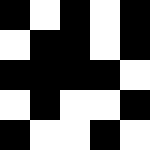[["black", "white", "black", "white", "black"], ["white", "black", "black", "white", "black"], ["black", "black", "black", "black", "white"], ["white", "black", "white", "white", "black"], ["black", "white", "white", "black", "white"]]